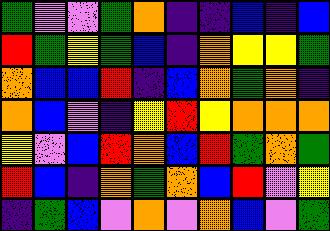[["green", "violet", "violet", "green", "orange", "indigo", "indigo", "blue", "indigo", "blue"], ["red", "green", "yellow", "green", "blue", "indigo", "orange", "yellow", "yellow", "green"], ["orange", "blue", "blue", "red", "indigo", "blue", "orange", "green", "orange", "indigo"], ["orange", "blue", "violet", "indigo", "yellow", "red", "yellow", "orange", "orange", "orange"], ["yellow", "violet", "blue", "red", "orange", "blue", "red", "green", "orange", "green"], ["red", "blue", "indigo", "orange", "green", "orange", "blue", "red", "violet", "yellow"], ["indigo", "green", "blue", "violet", "orange", "violet", "orange", "blue", "violet", "green"]]